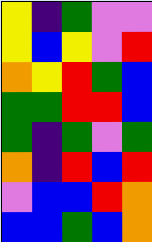[["yellow", "indigo", "green", "violet", "violet"], ["yellow", "blue", "yellow", "violet", "red"], ["orange", "yellow", "red", "green", "blue"], ["green", "green", "red", "red", "blue"], ["green", "indigo", "green", "violet", "green"], ["orange", "indigo", "red", "blue", "red"], ["violet", "blue", "blue", "red", "orange"], ["blue", "blue", "green", "blue", "orange"]]